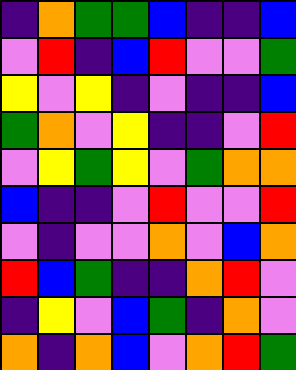[["indigo", "orange", "green", "green", "blue", "indigo", "indigo", "blue"], ["violet", "red", "indigo", "blue", "red", "violet", "violet", "green"], ["yellow", "violet", "yellow", "indigo", "violet", "indigo", "indigo", "blue"], ["green", "orange", "violet", "yellow", "indigo", "indigo", "violet", "red"], ["violet", "yellow", "green", "yellow", "violet", "green", "orange", "orange"], ["blue", "indigo", "indigo", "violet", "red", "violet", "violet", "red"], ["violet", "indigo", "violet", "violet", "orange", "violet", "blue", "orange"], ["red", "blue", "green", "indigo", "indigo", "orange", "red", "violet"], ["indigo", "yellow", "violet", "blue", "green", "indigo", "orange", "violet"], ["orange", "indigo", "orange", "blue", "violet", "orange", "red", "green"]]